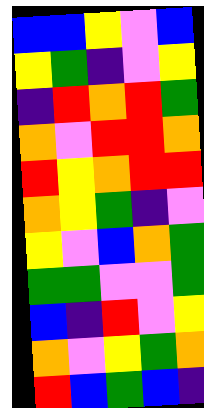[["blue", "blue", "yellow", "violet", "blue"], ["yellow", "green", "indigo", "violet", "yellow"], ["indigo", "red", "orange", "red", "green"], ["orange", "violet", "red", "red", "orange"], ["red", "yellow", "orange", "red", "red"], ["orange", "yellow", "green", "indigo", "violet"], ["yellow", "violet", "blue", "orange", "green"], ["green", "green", "violet", "violet", "green"], ["blue", "indigo", "red", "violet", "yellow"], ["orange", "violet", "yellow", "green", "orange"], ["red", "blue", "green", "blue", "indigo"]]